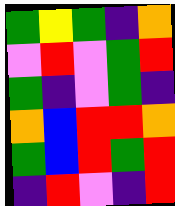[["green", "yellow", "green", "indigo", "orange"], ["violet", "red", "violet", "green", "red"], ["green", "indigo", "violet", "green", "indigo"], ["orange", "blue", "red", "red", "orange"], ["green", "blue", "red", "green", "red"], ["indigo", "red", "violet", "indigo", "red"]]